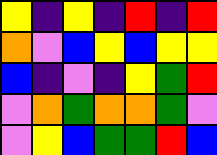[["yellow", "indigo", "yellow", "indigo", "red", "indigo", "red"], ["orange", "violet", "blue", "yellow", "blue", "yellow", "yellow"], ["blue", "indigo", "violet", "indigo", "yellow", "green", "red"], ["violet", "orange", "green", "orange", "orange", "green", "violet"], ["violet", "yellow", "blue", "green", "green", "red", "blue"]]